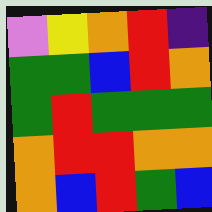[["violet", "yellow", "orange", "red", "indigo"], ["green", "green", "blue", "red", "orange"], ["green", "red", "green", "green", "green"], ["orange", "red", "red", "orange", "orange"], ["orange", "blue", "red", "green", "blue"]]